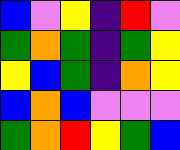[["blue", "violet", "yellow", "indigo", "red", "violet"], ["green", "orange", "green", "indigo", "green", "yellow"], ["yellow", "blue", "green", "indigo", "orange", "yellow"], ["blue", "orange", "blue", "violet", "violet", "violet"], ["green", "orange", "red", "yellow", "green", "blue"]]